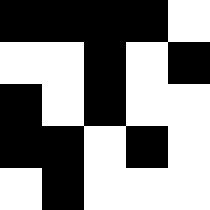[["black", "black", "black", "black", "white"], ["white", "white", "black", "white", "black"], ["black", "white", "black", "white", "white"], ["black", "black", "white", "black", "white"], ["white", "black", "white", "white", "white"]]